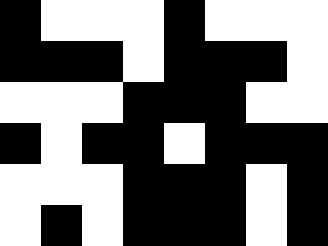[["black", "white", "white", "white", "black", "white", "white", "white"], ["black", "black", "black", "white", "black", "black", "black", "white"], ["white", "white", "white", "black", "black", "black", "white", "white"], ["black", "white", "black", "black", "white", "black", "black", "black"], ["white", "white", "white", "black", "black", "black", "white", "black"], ["white", "black", "white", "black", "black", "black", "white", "black"]]